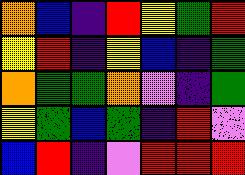[["orange", "blue", "indigo", "red", "yellow", "green", "red"], ["yellow", "red", "indigo", "yellow", "blue", "indigo", "green"], ["orange", "green", "green", "orange", "violet", "indigo", "green"], ["yellow", "green", "blue", "green", "indigo", "red", "violet"], ["blue", "red", "indigo", "violet", "red", "red", "red"]]